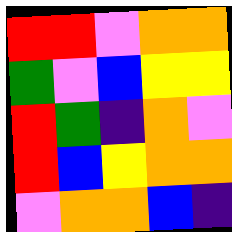[["red", "red", "violet", "orange", "orange"], ["green", "violet", "blue", "yellow", "yellow"], ["red", "green", "indigo", "orange", "violet"], ["red", "blue", "yellow", "orange", "orange"], ["violet", "orange", "orange", "blue", "indigo"]]